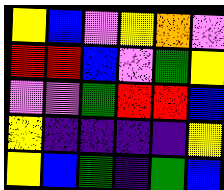[["yellow", "blue", "violet", "yellow", "orange", "violet"], ["red", "red", "blue", "violet", "green", "yellow"], ["violet", "violet", "green", "red", "red", "blue"], ["yellow", "indigo", "indigo", "indigo", "indigo", "yellow"], ["yellow", "blue", "green", "indigo", "green", "blue"]]